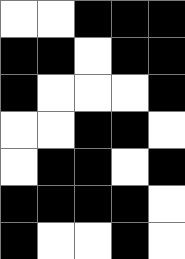[["white", "white", "black", "black", "black"], ["black", "black", "white", "black", "black"], ["black", "white", "white", "white", "black"], ["white", "white", "black", "black", "white"], ["white", "black", "black", "white", "black"], ["black", "black", "black", "black", "white"], ["black", "white", "white", "black", "white"]]